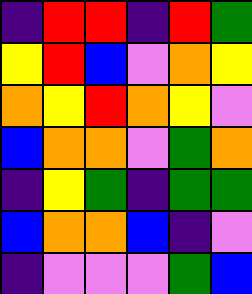[["indigo", "red", "red", "indigo", "red", "green"], ["yellow", "red", "blue", "violet", "orange", "yellow"], ["orange", "yellow", "red", "orange", "yellow", "violet"], ["blue", "orange", "orange", "violet", "green", "orange"], ["indigo", "yellow", "green", "indigo", "green", "green"], ["blue", "orange", "orange", "blue", "indigo", "violet"], ["indigo", "violet", "violet", "violet", "green", "blue"]]